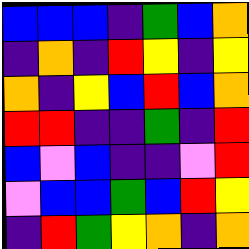[["blue", "blue", "blue", "indigo", "green", "blue", "orange"], ["indigo", "orange", "indigo", "red", "yellow", "indigo", "yellow"], ["orange", "indigo", "yellow", "blue", "red", "blue", "orange"], ["red", "red", "indigo", "indigo", "green", "indigo", "red"], ["blue", "violet", "blue", "indigo", "indigo", "violet", "red"], ["violet", "blue", "blue", "green", "blue", "red", "yellow"], ["indigo", "red", "green", "yellow", "orange", "indigo", "orange"]]